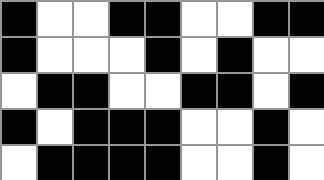[["black", "white", "white", "black", "black", "white", "white", "black", "black"], ["black", "white", "white", "white", "black", "white", "black", "white", "white"], ["white", "black", "black", "white", "white", "black", "black", "white", "black"], ["black", "white", "black", "black", "black", "white", "white", "black", "white"], ["white", "black", "black", "black", "black", "white", "white", "black", "white"]]